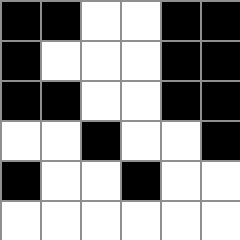[["black", "black", "white", "white", "black", "black"], ["black", "white", "white", "white", "black", "black"], ["black", "black", "white", "white", "black", "black"], ["white", "white", "black", "white", "white", "black"], ["black", "white", "white", "black", "white", "white"], ["white", "white", "white", "white", "white", "white"]]